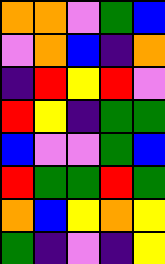[["orange", "orange", "violet", "green", "blue"], ["violet", "orange", "blue", "indigo", "orange"], ["indigo", "red", "yellow", "red", "violet"], ["red", "yellow", "indigo", "green", "green"], ["blue", "violet", "violet", "green", "blue"], ["red", "green", "green", "red", "green"], ["orange", "blue", "yellow", "orange", "yellow"], ["green", "indigo", "violet", "indigo", "yellow"]]